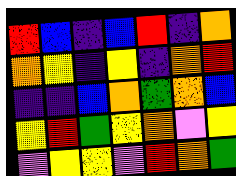[["red", "blue", "indigo", "blue", "red", "indigo", "orange"], ["orange", "yellow", "indigo", "yellow", "indigo", "orange", "red"], ["indigo", "indigo", "blue", "orange", "green", "orange", "blue"], ["yellow", "red", "green", "yellow", "orange", "violet", "yellow"], ["violet", "yellow", "yellow", "violet", "red", "orange", "green"]]